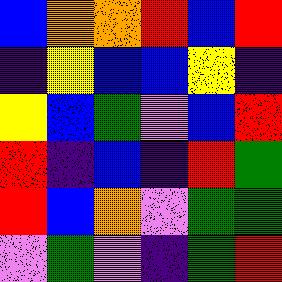[["blue", "orange", "orange", "red", "blue", "red"], ["indigo", "yellow", "blue", "blue", "yellow", "indigo"], ["yellow", "blue", "green", "violet", "blue", "red"], ["red", "indigo", "blue", "indigo", "red", "green"], ["red", "blue", "orange", "violet", "green", "green"], ["violet", "green", "violet", "indigo", "green", "red"]]